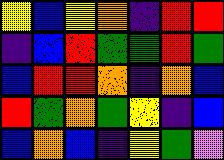[["yellow", "blue", "yellow", "orange", "indigo", "red", "red"], ["indigo", "blue", "red", "green", "green", "red", "green"], ["blue", "red", "red", "orange", "indigo", "orange", "blue"], ["red", "green", "orange", "green", "yellow", "indigo", "blue"], ["blue", "orange", "blue", "indigo", "yellow", "green", "violet"]]